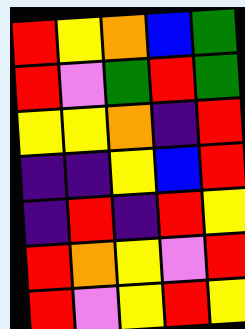[["red", "yellow", "orange", "blue", "green"], ["red", "violet", "green", "red", "green"], ["yellow", "yellow", "orange", "indigo", "red"], ["indigo", "indigo", "yellow", "blue", "red"], ["indigo", "red", "indigo", "red", "yellow"], ["red", "orange", "yellow", "violet", "red"], ["red", "violet", "yellow", "red", "yellow"]]